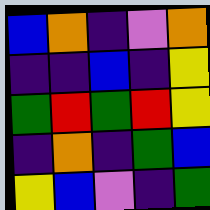[["blue", "orange", "indigo", "violet", "orange"], ["indigo", "indigo", "blue", "indigo", "yellow"], ["green", "red", "green", "red", "yellow"], ["indigo", "orange", "indigo", "green", "blue"], ["yellow", "blue", "violet", "indigo", "green"]]